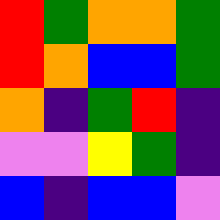[["red", "green", "orange", "orange", "green"], ["red", "orange", "blue", "blue", "green"], ["orange", "indigo", "green", "red", "indigo"], ["violet", "violet", "yellow", "green", "indigo"], ["blue", "indigo", "blue", "blue", "violet"]]